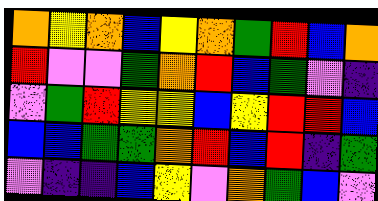[["orange", "yellow", "orange", "blue", "yellow", "orange", "green", "red", "blue", "orange"], ["red", "violet", "violet", "green", "orange", "red", "blue", "green", "violet", "indigo"], ["violet", "green", "red", "yellow", "yellow", "blue", "yellow", "red", "red", "blue"], ["blue", "blue", "green", "green", "orange", "red", "blue", "red", "indigo", "green"], ["violet", "indigo", "indigo", "blue", "yellow", "violet", "orange", "green", "blue", "violet"]]